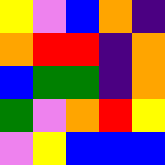[["yellow", "violet", "blue", "orange", "indigo"], ["orange", "red", "red", "indigo", "orange"], ["blue", "green", "green", "indigo", "orange"], ["green", "violet", "orange", "red", "yellow"], ["violet", "yellow", "blue", "blue", "blue"]]